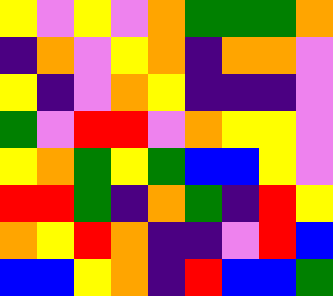[["yellow", "violet", "yellow", "violet", "orange", "green", "green", "green", "orange"], ["indigo", "orange", "violet", "yellow", "orange", "indigo", "orange", "orange", "violet"], ["yellow", "indigo", "violet", "orange", "yellow", "indigo", "indigo", "indigo", "violet"], ["green", "violet", "red", "red", "violet", "orange", "yellow", "yellow", "violet"], ["yellow", "orange", "green", "yellow", "green", "blue", "blue", "yellow", "violet"], ["red", "red", "green", "indigo", "orange", "green", "indigo", "red", "yellow"], ["orange", "yellow", "red", "orange", "indigo", "indigo", "violet", "red", "blue"], ["blue", "blue", "yellow", "orange", "indigo", "red", "blue", "blue", "green"]]